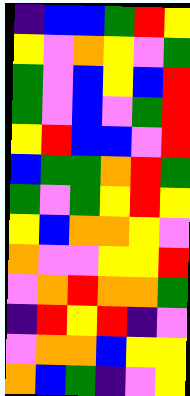[["indigo", "blue", "blue", "green", "red", "yellow"], ["yellow", "violet", "orange", "yellow", "violet", "green"], ["green", "violet", "blue", "yellow", "blue", "red"], ["green", "violet", "blue", "violet", "green", "red"], ["yellow", "red", "blue", "blue", "violet", "red"], ["blue", "green", "green", "orange", "red", "green"], ["green", "violet", "green", "yellow", "red", "yellow"], ["yellow", "blue", "orange", "orange", "yellow", "violet"], ["orange", "violet", "violet", "yellow", "yellow", "red"], ["violet", "orange", "red", "orange", "orange", "green"], ["indigo", "red", "yellow", "red", "indigo", "violet"], ["violet", "orange", "orange", "blue", "yellow", "yellow"], ["orange", "blue", "green", "indigo", "violet", "yellow"]]